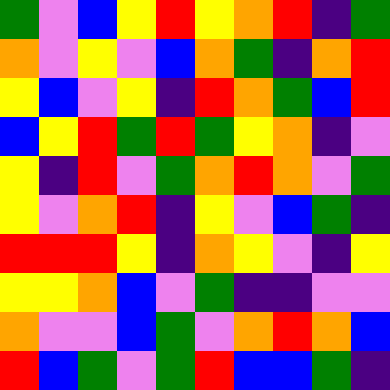[["green", "violet", "blue", "yellow", "red", "yellow", "orange", "red", "indigo", "green"], ["orange", "violet", "yellow", "violet", "blue", "orange", "green", "indigo", "orange", "red"], ["yellow", "blue", "violet", "yellow", "indigo", "red", "orange", "green", "blue", "red"], ["blue", "yellow", "red", "green", "red", "green", "yellow", "orange", "indigo", "violet"], ["yellow", "indigo", "red", "violet", "green", "orange", "red", "orange", "violet", "green"], ["yellow", "violet", "orange", "red", "indigo", "yellow", "violet", "blue", "green", "indigo"], ["red", "red", "red", "yellow", "indigo", "orange", "yellow", "violet", "indigo", "yellow"], ["yellow", "yellow", "orange", "blue", "violet", "green", "indigo", "indigo", "violet", "violet"], ["orange", "violet", "violet", "blue", "green", "violet", "orange", "red", "orange", "blue"], ["red", "blue", "green", "violet", "green", "red", "blue", "blue", "green", "indigo"]]